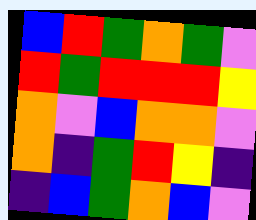[["blue", "red", "green", "orange", "green", "violet"], ["red", "green", "red", "red", "red", "yellow"], ["orange", "violet", "blue", "orange", "orange", "violet"], ["orange", "indigo", "green", "red", "yellow", "indigo"], ["indigo", "blue", "green", "orange", "blue", "violet"]]